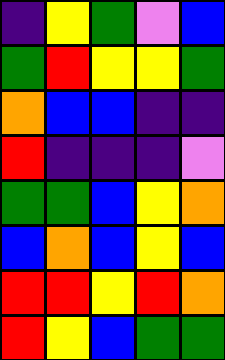[["indigo", "yellow", "green", "violet", "blue"], ["green", "red", "yellow", "yellow", "green"], ["orange", "blue", "blue", "indigo", "indigo"], ["red", "indigo", "indigo", "indigo", "violet"], ["green", "green", "blue", "yellow", "orange"], ["blue", "orange", "blue", "yellow", "blue"], ["red", "red", "yellow", "red", "orange"], ["red", "yellow", "blue", "green", "green"]]